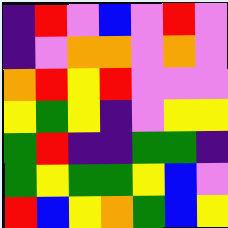[["indigo", "red", "violet", "blue", "violet", "red", "violet"], ["indigo", "violet", "orange", "orange", "violet", "orange", "violet"], ["orange", "red", "yellow", "red", "violet", "violet", "violet"], ["yellow", "green", "yellow", "indigo", "violet", "yellow", "yellow"], ["green", "red", "indigo", "indigo", "green", "green", "indigo"], ["green", "yellow", "green", "green", "yellow", "blue", "violet"], ["red", "blue", "yellow", "orange", "green", "blue", "yellow"]]